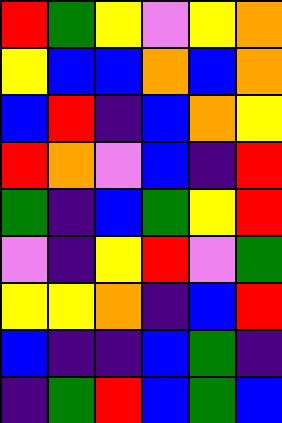[["red", "green", "yellow", "violet", "yellow", "orange"], ["yellow", "blue", "blue", "orange", "blue", "orange"], ["blue", "red", "indigo", "blue", "orange", "yellow"], ["red", "orange", "violet", "blue", "indigo", "red"], ["green", "indigo", "blue", "green", "yellow", "red"], ["violet", "indigo", "yellow", "red", "violet", "green"], ["yellow", "yellow", "orange", "indigo", "blue", "red"], ["blue", "indigo", "indigo", "blue", "green", "indigo"], ["indigo", "green", "red", "blue", "green", "blue"]]